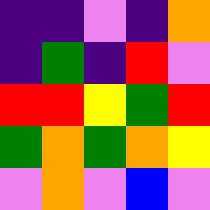[["indigo", "indigo", "violet", "indigo", "orange"], ["indigo", "green", "indigo", "red", "violet"], ["red", "red", "yellow", "green", "red"], ["green", "orange", "green", "orange", "yellow"], ["violet", "orange", "violet", "blue", "violet"]]